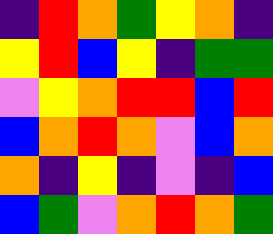[["indigo", "red", "orange", "green", "yellow", "orange", "indigo"], ["yellow", "red", "blue", "yellow", "indigo", "green", "green"], ["violet", "yellow", "orange", "red", "red", "blue", "red"], ["blue", "orange", "red", "orange", "violet", "blue", "orange"], ["orange", "indigo", "yellow", "indigo", "violet", "indigo", "blue"], ["blue", "green", "violet", "orange", "red", "orange", "green"]]